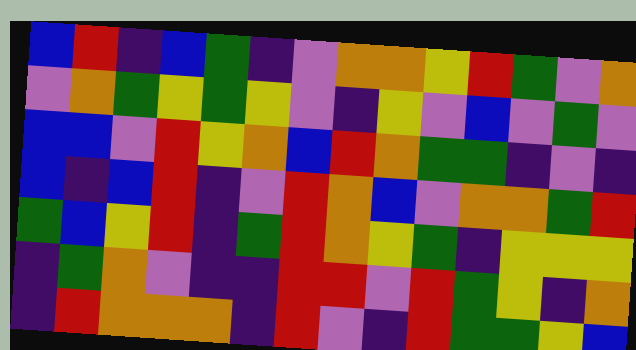[["blue", "red", "indigo", "blue", "green", "indigo", "violet", "orange", "orange", "yellow", "red", "green", "violet", "orange"], ["violet", "orange", "green", "yellow", "green", "yellow", "violet", "indigo", "yellow", "violet", "blue", "violet", "green", "violet"], ["blue", "blue", "violet", "red", "yellow", "orange", "blue", "red", "orange", "green", "green", "indigo", "violet", "indigo"], ["blue", "indigo", "blue", "red", "indigo", "violet", "red", "orange", "blue", "violet", "orange", "orange", "green", "red"], ["green", "blue", "yellow", "red", "indigo", "green", "red", "orange", "yellow", "green", "indigo", "yellow", "yellow", "yellow"], ["indigo", "green", "orange", "violet", "indigo", "indigo", "red", "red", "violet", "red", "green", "yellow", "indigo", "orange"], ["indigo", "red", "orange", "orange", "orange", "indigo", "red", "violet", "indigo", "red", "green", "green", "yellow", "blue"]]